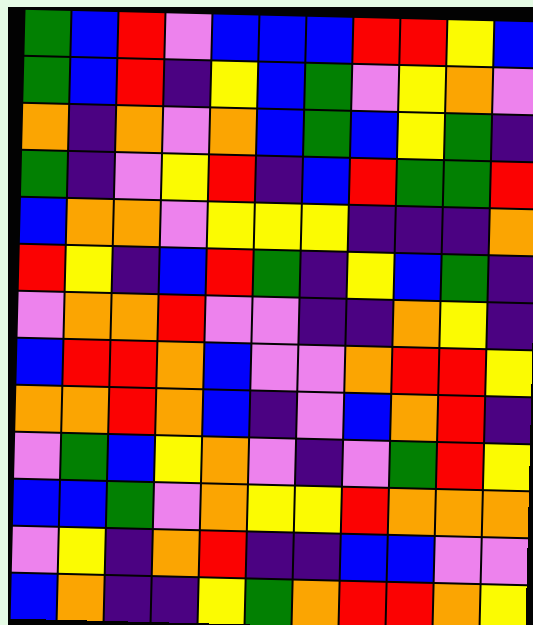[["green", "blue", "red", "violet", "blue", "blue", "blue", "red", "red", "yellow", "blue"], ["green", "blue", "red", "indigo", "yellow", "blue", "green", "violet", "yellow", "orange", "violet"], ["orange", "indigo", "orange", "violet", "orange", "blue", "green", "blue", "yellow", "green", "indigo"], ["green", "indigo", "violet", "yellow", "red", "indigo", "blue", "red", "green", "green", "red"], ["blue", "orange", "orange", "violet", "yellow", "yellow", "yellow", "indigo", "indigo", "indigo", "orange"], ["red", "yellow", "indigo", "blue", "red", "green", "indigo", "yellow", "blue", "green", "indigo"], ["violet", "orange", "orange", "red", "violet", "violet", "indigo", "indigo", "orange", "yellow", "indigo"], ["blue", "red", "red", "orange", "blue", "violet", "violet", "orange", "red", "red", "yellow"], ["orange", "orange", "red", "orange", "blue", "indigo", "violet", "blue", "orange", "red", "indigo"], ["violet", "green", "blue", "yellow", "orange", "violet", "indigo", "violet", "green", "red", "yellow"], ["blue", "blue", "green", "violet", "orange", "yellow", "yellow", "red", "orange", "orange", "orange"], ["violet", "yellow", "indigo", "orange", "red", "indigo", "indigo", "blue", "blue", "violet", "violet"], ["blue", "orange", "indigo", "indigo", "yellow", "green", "orange", "red", "red", "orange", "yellow"]]